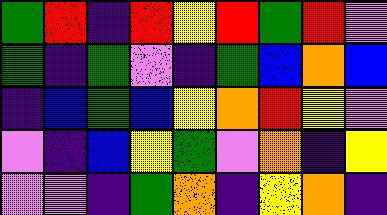[["green", "red", "indigo", "red", "yellow", "red", "green", "red", "violet"], ["green", "indigo", "green", "violet", "indigo", "green", "blue", "orange", "blue"], ["indigo", "blue", "green", "blue", "yellow", "orange", "red", "yellow", "violet"], ["violet", "indigo", "blue", "yellow", "green", "violet", "orange", "indigo", "yellow"], ["violet", "violet", "indigo", "green", "orange", "indigo", "yellow", "orange", "indigo"]]